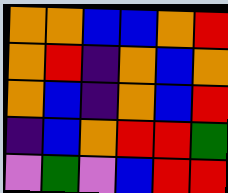[["orange", "orange", "blue", "blue", "orange", "red"], ["orange", "red", "indigo", "orange", "blue", "orange"], ["orange", "blue", "indigo", "orange", "blue", "red"], ["indigo", "blue", "orange", "red", "red", "green"], ["violet", "green", "violet", "blue", "red", "red"]]